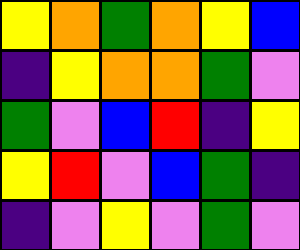[["yellow", "orange", "green", "orange", "yellow", "blue"], ["indigo", "yellow", "orange", "orange", "green", "violet"], ["green", "violet", "blue", "red", "indigo", "yellow"], ["yellow", "red", "violet", "blue", "green", "indigo"], ["indigo", "violet", "yellow", "violet", "green", "violet"]]